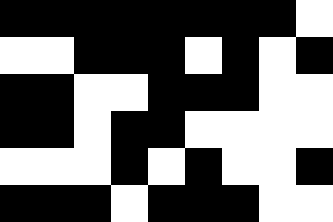[["black", "black", "black", "black", "black", "black", "black", "black", "white"], ["white", "white", "black", "black", "black", "white", "black", "white", "black"], ["black", "black", "white", "white", "black", "black", "black", "white", "white"], ["black", "black", "white", "black", "black", "white", "white", "white", "white"], ["white", "white", "white", "black", "white", "black", "white", "white", "black"], ["black", "black", "black", "white", "black", "black", "black", "white", "white"]]